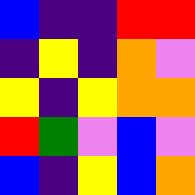[["blue", "indigo", "indigo", "red", "red"], ["indigo", "yellow", "indigo", "orange", "violet"], ["yellow", "indigo", "yellow", "orange", "orange"], ["red", "green", "violet", "blue", "violet"], ["blue", "indigo", "yellow", "blue", "orange"]]